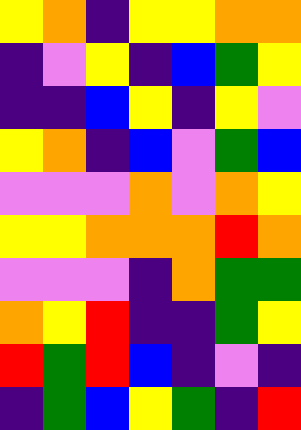[["yellow", "orange", "indigo", "yellow", "yellow", "orange", "orange"], ["indigo", "violet", "yellow", "indigo", "blue", "green", "yellow"], ["indigo", "indigo", "blue", "yellow", "indigo", "yellow", "violet"], ["yellow", "orange", "indigo", "blue", "violet", "green", "blue"], ["violet", "violet", "violet", "orange", "violet", "orange", "yellow"], ["yellow", "yellow", "orange", "orange", "orange", "red", "orange"], ["violet", "violet", "violet", "indigo", "orange", "green", "green"], ["orange", "yellow", "red", "indigo", "indigo", "green", "yellow"], ["red", "green", "red", "blue", "indigo", "violet", "indigo"], ["indigo", "green", "blue", "yellow", "green", "indigo", "red"]]